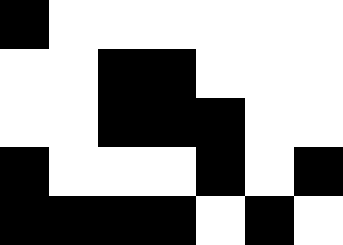[["black", "white", "white", "white", "white", "white", "white"], ["white", "white", "black", "black", "white", "white", "white"], ["white", "white", "black", "black", "black", "white", "white"], ["black", "white", "white", "white", "black", "white", "black"], ["black", "black", "black", "black", "white", "black", "white"]]